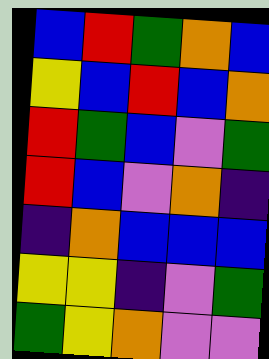[["blue", "red", "green", "orange", "blue"], ["yellow", "blue", "red", "blue", "orange"], ["red", "green", "blue", "violet", "green"], ["red", "blue", "violet", "orange", "indigo"], ["indigo", "orange", "blue", "blue", "blue"], ["yellow", "yellow", "indigo", "violet", "green"], ["green", "yellow", "orange", "violet", "violet"]]